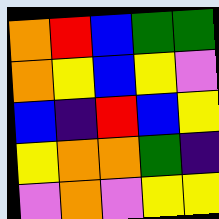[["orange", "red", "blue", "green", "green"], ["orange", "yellow", "blue", "yellow", "violet"], ["blue", "indigo", "red", "blue", "yellow"], ["yellow", "orange", "orange", "green", "indigo"], ["violet", "orange", "violet", "yellow", "yellow"]]